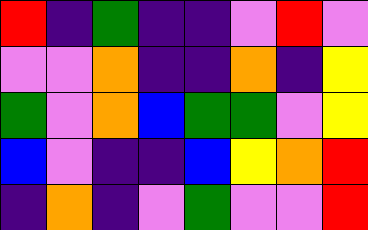[["red", "indigo", "green", "indigo", "indigo", "violet", "red", "violet"], ["violet", "violet", "orange", "indigo", "indigo", "orange", "indigo", "yellow"], ["green", "violet", "orange", "blue", "green", "green", "violet", "yellow"], ["blue", "violet", "indigo", "indigo", "blue", "yellow", "orange", "red"], ["indigo", "orange", "indigo", "violet", "green", "violet", "violet", "red"]]